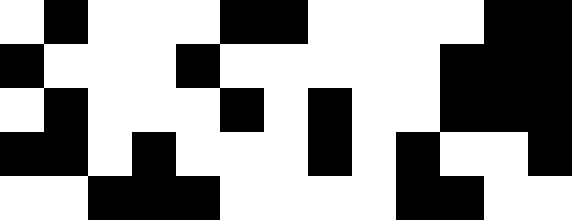[["white", "black", "white", "white", "white", "black", "black", "white", "white", "white", "white", "black", "black"], ["black", "white", "white", "white", "black", "white", "white", "white", "white", "white", "black", "black", "black"], ["white", "black", "white", "white", "white", "black", "white", "black", "white", "white", "black", "black", "black"], ["black", "black", "white", "black", "white", "white", "white", "black", "white", "black", "white", "white", "black"], ["white", "white", "black", "black", "black", "white", "white", "white", "white", "black", "black", "white", "white"]]